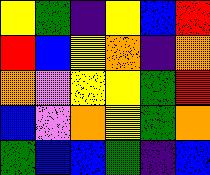[["yellow", "green", "indigo", "yellow", "blue", "red"], ["red", "blue", "yellow", "orange", "indigo", "orange"], ["orange", "violet", "yellow", "yellow", "green", "red"], ["blue", "violet", "orange", "yellow", "green", "orange"], ["green", "blue", "blue", "green", "indigo", "blue"]]